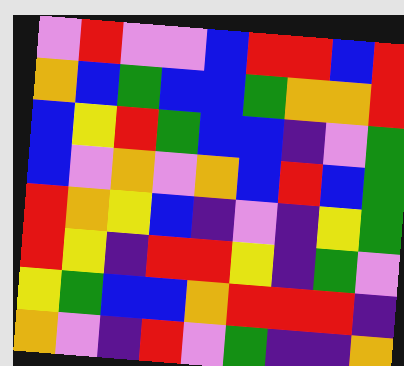[["violet", "red", "violet", "violet", "blue", "red", "red", "blue", "red"], ["orange", "blue", "green", "blue", "blue", "green", "orange", "orange", "red"], ["blue", "yellow", "red", "green", "blue", "blue", "indigo", "violet", "green"], ["blue", "violet", "orange", "violet", "orange", "blue", "red", "blue", "green"], ["red", "orange", "yellow", "blue", "indigo", "violet", "indigo", "yellow", "green"], ["red", "yellow", "indigo", "red", "red", "yellow", "indigo", "green", "violet"], ["yellow", "green", "blue", "blue", "orange", "red", "red", "red", "indigo"], ["orange", "violet", "indigo", "red", "violet", "green", "indigo", "indigo", "orange"]]